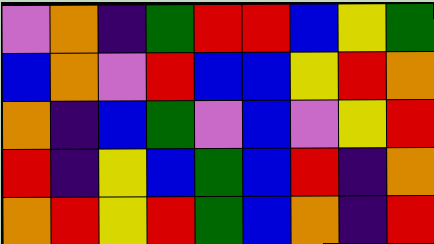[["violet", "orange", "indigo", "green", "red", "red", "blue", "yellow", "green"], ["blue", "orange", "violet", "red", "blue", "blue", "yellow", "red", "orange"], ["orange", "indigo", "blue", "green", "violet", "blue", "violet", "yellow", "red"], ["red", "indigo", "yellow", "blue", "green", "blue", "red", "indigo", "orange"], ["orange", "red", "yellow", "red", "green", "blue", "orange", "indigo", "red"]]